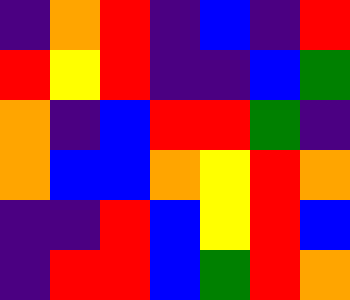[["indigo", "orange", "red", "indigo", "blue", "indigo", "red"], ["red", "yellow", "red", "indigo", "indigo", "blue", "green"], ["orange", "indigo", "blue", "red", "red", "green", "indigo"], ["orange", "blue", "blue", "orange", "yellow", "red", "orange"], ["indigo", "indigo", "red", "blue", "yellow", "red", "blue"], ["indigo", "red", "red", "blue", "green", "red", "orange"]]